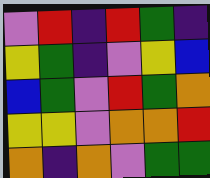[["violet", "red", "indigo", "red", "green", "indigo"], ["yellow", "green", "indigo", "violet", "yellow", "blue"], ["blue", "green", "violet", "red", "green", "orange"], ["yellow", "yellow", "violet", "orange", "orange", "red"], ["orange", "indigo", "orange", "violet", "green", "green"]]